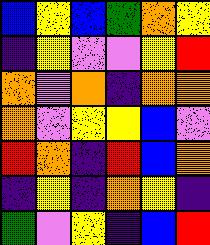[["blue", "yellow", "blue", "green", "orange", "yellow"], ["indigo", "yellow", "violet", "violet", "yellow", "red"], ["orange", "violet", "orange", "indigo", "orange", "orange"], ["orange", "violet", "yellow", "yellow", "blue", "violet"], ["red", "orange", "indigo", "red", "blue", "orange"], ["indigo", "yellow", "indigo", "orange", "yellow", "indigo"], ["green", "violet", "yellow", "indigo", "blue", "red"]]